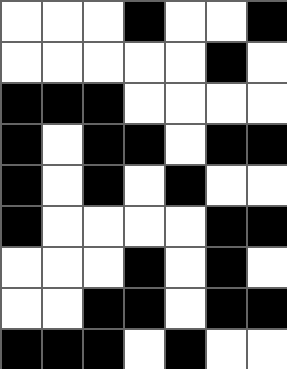[["white", "white", "white", "black", "white", "white", "black"], ["white", "white", "white", "white", "white", "black", "white"], ["black", "black", "black", "white", "white", "white", "white"], ["black", "white", "black", "black", "white", "black", "black"], ["black", "white", "black", "white", "black", "white", "white"], ["black", "white", "white", "white", "white", "black", "black"], ["white", "white", "white", "black", "white", "black", "white"], ["white", "white", "black", "black", "white", "black", "black"], ["black", "black", "black", "white", "black", "white", "white"]]